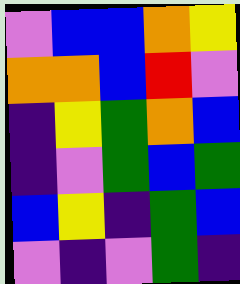[["violet", "blue", "blue", "orange", "yellow"], ["orange", "orange", "blue", "red", "violet"], ["indigo", "yellow", "green", "orange", "blue"], ["indigo", "violet", "green", "blue", "green"], ["blue", "yellow", "indigo", "green", "blue"], ["violet", "indigo", "violet", "green", "indigo"]]